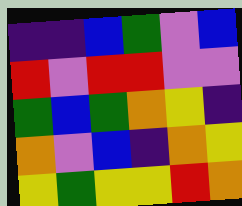[["indigo", "indigo", "blue", "green", "violet", "blue"], ["red", "violet", "red", "red", "violet", "violet"], ["green", "blue", "green", "orange", "yellow", "indigo"], ["orange", "violet", "blue", "indigo", "orange", "yellow"], ["yellow", "green", "yellow", "yellow", "red", "orange"]]